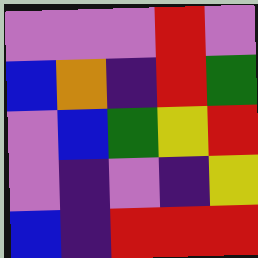[["violet", "violet", "violet", "red", "violet"], ["blue", "orange", "indigo", "red", "green"], ["violet", "blue", "green", "yellow", "red"], ["violet", "indigo", "violet", "indigo", "yellow"], ["blue", "indigo", "red", "red", "red"]]